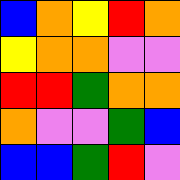[["blue", "orange", "yellow", "red", "orange"], ["yellow", "orange", "orange", "violet", "violet"], ["red", "red", "green", "orange", "orange"], ["orange", "violet", "violet", "green", "blue"], ["blue", "blue", "green", "red", "violet"]]